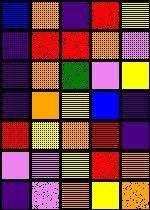[["blue", "orange", "indigo", "red", "yellow"], ["indigo", "red", "red", "orange", "violet"], ["indigo", "orange", "green", "violet", "yellow"], ["indigo", "orange", "yellow", "blue", "indigo"], ["red", "yellow", "orange", "red", "indigo"], ["violet", "violet", "yellow", "red", "orange"], ["indigo", "violet", "orange", "yellow", "orange"]]